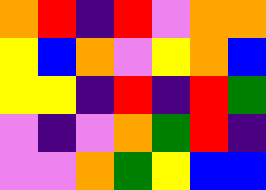[["orange", "red", "indigo", "red", "violet", "orange", "orange"], ["yellow", "blue", "orange", "violet", "yellow", "orange", "blue"], ["yellow", "yellow", "indigo", "red", "indigo", "red", "green"], ["violet", "indigo", "violet", "orange", "green", "red", "indigo"], ["violet", "violet", "orange", "green", "yellow", "blue", "blue"]]